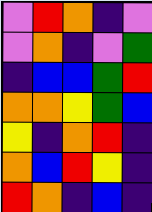[["violet", "red", "orange", "indigo", "violet"], ["violet", "orange", "indigo", "violet", "green"], ["indigo", "blue", "blue", "green", "red"], ["orange", "orange", "yellow", "green", "blue"], ["yellow", "indigo", "orange", "red", "indigo"], ["orange", "blue", "red", "yellow", "indigo"], ["red", "orange", "indigo", "blue", "indigo"]]